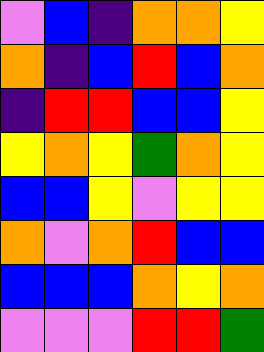[["violet", "blue", "indigo", "orange", "orange", "yellow"], ["orange", "indigo", "blue", "red", "blue", "orange"], ["indigo", "red", "red", "blue", "blue", "yellow"], ["yellow", "orange", "yellow", "green", "orange", "yellow"], ["blue", "blue", "yellow", "violet", "yellow", "yellow"], ["orange", "violet", "orange", "red", "blue", "blue"], ["blue", "blue", "blue", "orange", "yellow", "orange"], ["violet", "violet", "violet", "red", "red", "green"]]